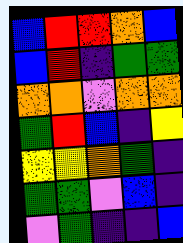[["blue", "red", "red", "orange", "blue"], ["blue", "red", "indigo", "green", "green"], ["orange", "orange", "violet", "orange", "orange"], ["green", "red", "blue", "indigo", "yellow"], ["yellow", "yellow", "orange", "green", "indigo"], ["green", "green", "violet", "blue", "indigo"], ["violet", "green", "indigo", "indigo", "blue"]]